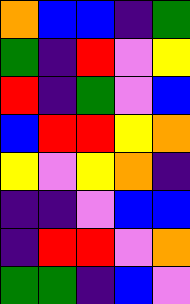[["orange", "blue", "blue", "indigo", "green"], ["green", "indigo", "red", "violet", "yellow"], ["red", "indigo", "green", "violet", "blue"], ["blue", "red", "red", "yellow", "orange"], ["yellow", "violet", "yellow", "orange", "indigo"], ["indigo", "indigo", "violet", "blue", "blue"], ["indigo", "red", "red", "violet", "orange"], ["green", "green", "indigo", "blue", "violet"]]